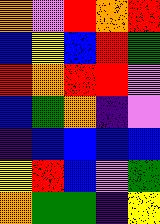[["orange", "violet", "red", "orange", "red"], ["blue", "yellow", "blue", "red", "green"], ["red", "orange", "red", "red", "violet"], ["blue", "green", "orange", "indigo", "violet"], ["indigo", "blue", "blue", "blue", "blue"], ["yellow", "red", "blue", "violet", "green"], ["orange", "green", "green", "indigo", "yellow"]]